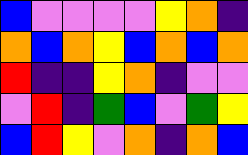[["blue", "violet", "violet", "violet", "violet", "yellow", "orange", "indigo"], ["orange", "blue", "orange", "yellow", "blue", "orange", "blue", "orange"], ["red", "indigo", "indigo", "yellow", "orange", "indigo", "violet", "violet"], ["violet", "red", "indigo", "green", "blue", "violet", "green", "yellow"], ["blue", "red", "yellow", "violet", "orange", "indigo", "orange", "blue"]]